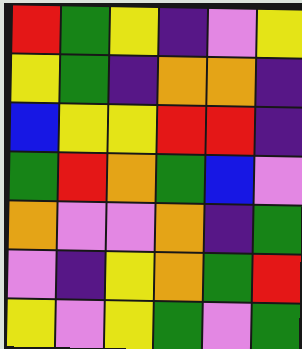[["red", "green", "yellow", "indigo", "violet", "yellow"], ["yellow", "green", "indigo", "orange", "orange", "indigo"], ["blue", "yellow", "yellow", "red", "red", "indigo"], ["green", "red", "orange", "green", "blue", "violet"], ["orange", "violet", "violet", "orange", "indigo", "green"], ["violet", "indigo", "yellow", "orange", "green", "red"], ["yellow", "violet", "yellow", "green", "violet", "green"]]